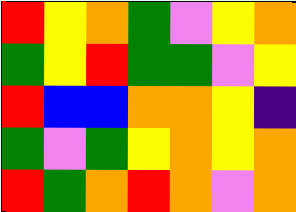[["red", "yellow", "orange", "green", "violet", "yellow", "orange"], ["green", "yellow", "red", "green", "green", "violet", "yellow"], ["red", "blue", "blue", "orange", "orange", "yellow", "indigo"], ["green", "violet", "green", "yellow", "orange", "yellow", "orange"], ["red", "green", "orange", "red", "orange", "violet", "orange"]]